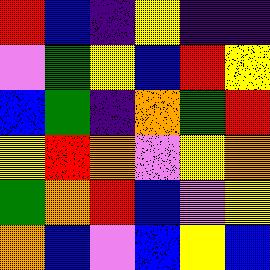[["red", "blue", "indigo", "yellow", "indigo", "indigo"], ["violet", "green", "yellow", "blue", "red", "yellow"], ["blue", "green", "indigo", "orange", "green", "red"], ["yellow", "red", "orange", "violet", "yellow", "orange"], ["green", "orange", "red", "blue", "violet", "yellow"], ["orange", "blue", "violet", "blue", "yellow", "blue"]]